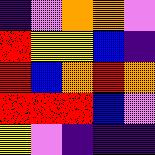[["indigo", "violet", "orange", "orange", "violet"], ["red", "yellow", "yellow", "blue", "indigo"], ["red", "blue", "orange", "red", "orange"], ["red", "red", "red", "blue", "violet"], ["yellow", "violet", "indigo", "indigo", "indigo"]]